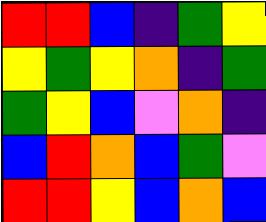[["red", "red", "blue", "indigo", "green", "yellow"], ["yellow", "green", "yellow", "orange", "indigo", "green"], ["green", "yellow", "blue", "violet", "orange", "indigo"], ["blue", "red", "orange", "blue", "green", "violet"], ["red", "red", "yellow", "blue", "orange", "blue"]]